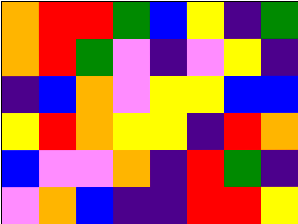[["orange", "red", "red", "green", "blue", "yellow", "indigo", "green"], ["orange", "red", "green", "violet", "indigo", "violet", "yellow", "indigo"], ["indigo", "blue", "orange", "violet", "yellow", "yellow", "blue", "blue"], ["yellow", "red", "orange", "yellow", "yellow", "indigo", "red", "orange"], ["blue", "violet", "violet", "orange", "indigo", "red", "green", "indigo"], ["violet", "orange", "blue", "indigo", "indigo", "red", "red", "yellow"]]